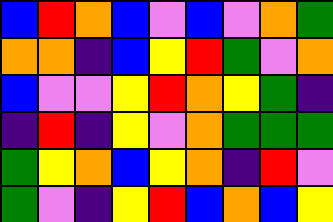[["blue", "red", "orange", "blue", "violet", "blue", "violet", "orange", "green"], ["orange", "orange", "indigo", "blue", "yellow", "red", "green", "violet", "orange"], ["blue", "violet", "violet", "yellow", "red", "orange", "yellow", "green", "indigo"], ["indigo", "red", "indigo", "yellow", "violet", "orange", "green", "green", "green"], ["green", "yellow", "orange", "blue", "yellow", "orange", "indigo", "red", "violet"], ["green", "violet", "indigo", "yellow", "red", "blue", "orange", "blue", "yellow"]]